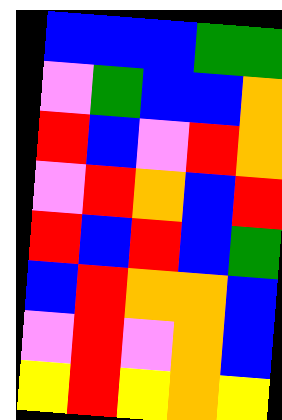[["blue", "blue", "blue", "green", "green"], ["violet", "green", "blue", "blue", "orange"], ["red", "blue", "violet", "red", "orange"], ["violet", "red", "orange", "blue", "red"], ["red", "blue", "red", "blue", "green"], ["blue", "red", "orange", "orange", "blue"], ["violet", "red", "violet", "orange", "blue"], ["yellow", "red", "yellow", "orange", "yellow"]]